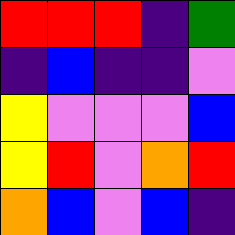[["red", "red", "red", "indigo", "green"], ["indigo", "blue", "indigo", "indigo", "violet"], ["yellow", "violet", "violet", "violet", "blue"], ["yellow", "red", "violet", "orange", "red"], ["orange", "blue", "violet", "blue", "indigo"]]